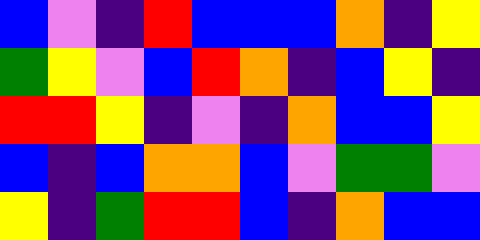[["blue", "violet", "indigo", "red", "blue", "blue", "blue", "orange", "indigo", "yellow"], ["green", "yellow", "violet", "blue", "red", "orange", "indigo", "blue", "yellow", "indigo"], ["red", "red", "yellow", "indigo", "violet", "indigo", "orange", "blue", "blue", "yellow"], ["blue", "indigo", "blue", "orange", "orange", "blue", "violet", "green", "green", "violet"], ["yellow", "indigo", "green", "red", "red", "blue", "indigo", "orange", "blue", "blue"]]